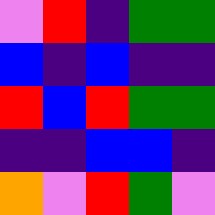[["violet", "red", "indigo", "green", "green"], ["blue", "indigo", "blue", "indigo", "indigo"], ["red", "blue", "red", "green", "green"], ["indigo", "indigo", "blue", "blue", "indigo"], ["orange", "violet", "red", "green", "violet"]]